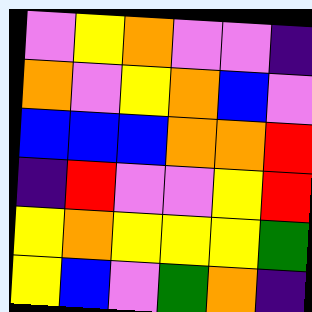[["violet", "yellow", "orange", "violet", "violet", "indigo"], ["orange", "violet", "yellow", "orange", "blue", "violet"], ["blue", "blue", "blue", "orange", "orange", "red"], ["indigo", "red", "violet", "violet", "yellow", "red"], ["yellow", "orange", "yellow", "yellow", "yellow", "green"], ["yellow", "blue", "violet", "green", "orange", "indigo"]]